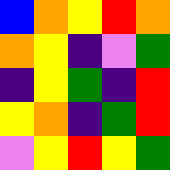[["blue", "orange", "yellow", "red", "orange"], ["orange", "yellow", "indigo", "violet", "green"], ["indigo", "yellow", "green", "indigo", "red"], ["yellow", "orange", "indigo", "green", "red"], ["violet", "yellow", "red", "yellow", "green"]]